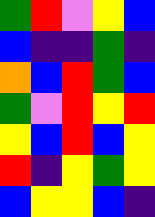[["green", "red", "violet", "yellow", "blue"], ["blue", "indigo", "indigo", "green", "indigo"], ["orange", "blue", "red", "green", "blue"], ["green", "violet", "red", "yellow", "red"], ["yellow", "blue", "red", "blue", "yellow"], ["red", "indigo", "yellow", "green", "yellow"], ["blue", "yellow", "yellow", "blue", "indigo"]]